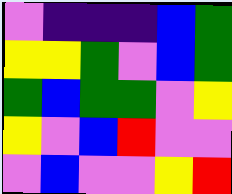[["violet", "indigo", "indigo", "indigo", "blue", "green"], ["yellow", "yellow", "green", "violet", "blue", "green"], ["green", "blue", "green", "green", "violet", "yellow"], ["yellow", "violet", "blue", "red", "violet", "violet"], ["violet", "blue", "violet", "violet", "yellow", "red"]]